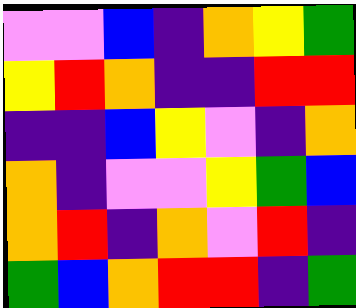[["violet", "violet", "blue", "indigo", "orange", "yellow", "green"], ["yellow", "red", "orange", "indigo", "indigo", "red", "red"], ["indigo", "indigo", "blue", "yellow", "violet", "indigo", "orange"], ["orange", "indigo", "violet", "violet", "yellow", "green", "blue"], ["orange", "red", "indigo", "orange", "violet", "red", "indigo"], ["green", "blue", "orange", "red", "red", "indigo", "green"]]